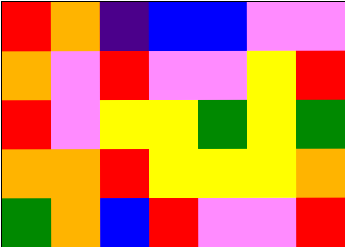[["red", "orange", "indigo", "blue", "blue", "violet", "violet"], ["orange", "violet", "red", "violet", "violet", "yellow", "red"], ["red", "violet", "yellow", "yellow", "green", "yellow", "green"], ["orange", "orange", "red", "yellow", "yellow", "yellow", "orange"], ["green", "orange", "blue", "red", "violet", "violet", "red"]]